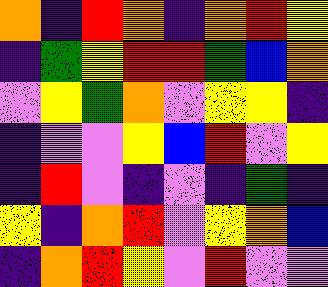[["orange", "indigo", "red", "orange", "indigo", "orange", "red", "yellow"], ["indigo", "green", "yellow", "red", "red", "green", "blue", "orange"], ["violet", "yellow", "green", "orange", "violet", "yellow", "yellow", "indigo"], ["indigo", "violet", "violet", "yellow", "blue", "red", "violet", "yellow"], ["indigo", "red", "violet", "indigo", "violet", "indigo", "green", "indigo"], ["yellow", "indigo", "orange", "red", "violet", "yellow", "orange", "blue"], ["indigo", "orange", "red", "yellow", "violet", "red", "violet", "violet"]]